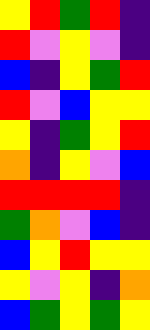[["yellow", "red", "green", "red", "indigo"], ["red", "violet", "yellow", "violet", "indigo"], ["blue", "indigo", "yellow", "green", "red"], ["red", "violet", "blue", "yellow", "yellow"], ["yellow", "indigo", "green", "yellow", "red"], ["orange", "indigo", "yellow", "violet", "blue"], ["red", "red", "red", "red", "indigo"], ["green", "orange", "violet", "blue", "indigo"], ["blue", "yellow", "red", "yellow", "yellow"], ["yellow", "violet", "yellow", "indigo", "orange"], ["blue", "green", "yellow", "green", "yellow"]]